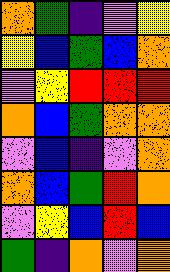[["orange", "green", "indigo", "violet", "yellow"], ["yellow", "blue", "green", "blue", "orange"], ["violet", "yellow", "red", "red", "red"], ["orange", "blue", "green", "orange", "orange"], ["violet", "blue", "indigo", "violet", "orange"], ["orange", "blue", "green", "red", "orange"], ["violet", "yellow", "blue", "red", "blue"], ["green", "indigo", "orange", "violet", "orange"]]